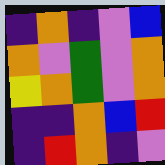[["indigo", "orange", "indigo", "violet", "blue"], ["orange", "violet", "green", "violet", "orange"], ["yellow", "orange", "green", "violet", "orange"], ["indigo", "indigo", "orange", "blue", "red"], ["indigo", "red", "orange", "indigo", "violet"]]